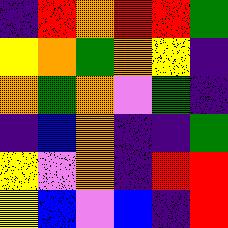[["indigo", "red", "orange", "red", "red", "green"], ["yellow", "orange", "green", "orange", "yellow", "indigo"], ["orange", "green", "orange", "violet", "green", "indigo"], ["indigo", "blue", "orange", "indigo", "indigo", "green"], ["yellow", "violet", "orange", "indigo", "red", "red"], ["yellow", "blue", "violet", "blue", "indigo", "red"]]